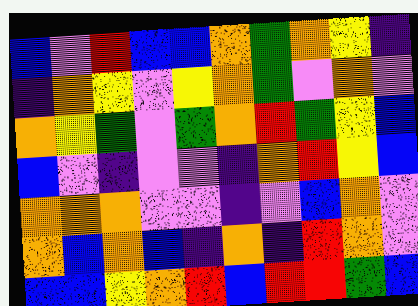[["blue", "violet", "red", "blue", "blue", "orange", "green", "orange", "yellow", "indigo"], ["indigo", "orange", "yellow", "violet", "yellow", "orange", "green", "violet", "orange", "violet"], ["orange", "yellow", "green", "violet", "green", "orange", "red", "green", "yellow", "blue"], ["blue", "violet", "indigo", "violet", "violet", "indigo", "orange", "red", "yellow", "blue"], ["orange", "orange", "orange", "violet", "violet", "indigo", "violet", "blue", "orange", "violet"], ["orange", "blue", "orange", "blue", "indigo", "orange", "indigo", "red", "orange", "violet"], ["blue", "blue", "yellow", "orange", "red", "blue", "red", "red", "green", "blue"]]